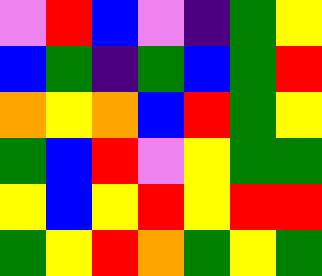[["violet", "red", "blue", "violet", "indigo", "green", "yellow"], ["blue", "green", "indigo", "green", "blue", "green", "red"], ["orange", "yellow", "orange", "blue", "red", "green", "yellow"], ["green", "blue", "red", "violet", "yellow", "green", "green"], ["yellow", "blue", "yellow", "red", "yellow", "red", "red"], ["green", "yellow", "red", "orange", "green", "yellow", "green"]]